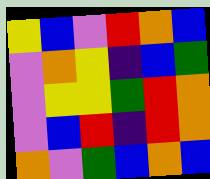[["yellow", "blue", "violet", "red", "orange", "blue"], ["violet", "orange", "yellow", "indigo", "blue", "green"], ["violet", "yellow", "yellow", "green", "red", "orange"], ["violet", "blue", "red", "indigo", "red", "orange"], ["orange", "violet", "green", "blue", "orange", "blue"]]